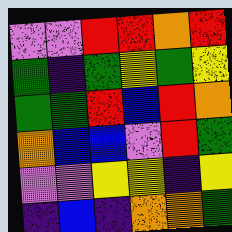[["violet", "violet", "red", "red", "orange", "red"], ["green", "indigo", "green", "yellow", "green", "yellow"], ["green", "green", "red", "blue", "red", "orange"], ["orange", "blue", "blue", "violet", "red", "green"], ["violet", "violet", "yellow", "yellow", "indigo", "yellow"], ["indigo", "blue", "indigo", "orange", "orange", "green"]]